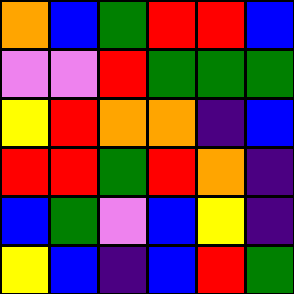[["orange", "blue", "green", "red", "red", "blue"], ["violet", "violet", "red", "green", "green", "green"], ["yellow", "red", "orange", "orange", "indigo", "blue"], ["red", "red", "green", "red", "orange", "indigo"], ["blue", "green", "violet", "blue", "yellow", "indigo"], ["yellow", "blue", "indigo", "blue", "red", "green"]]